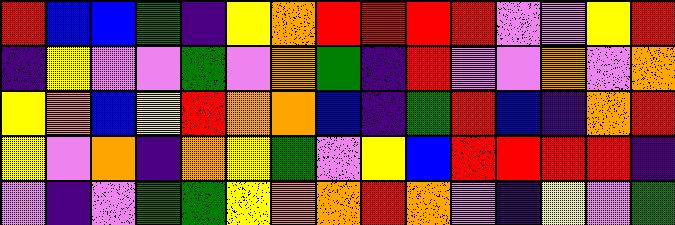[["red", "blue", "blue", "green", "indigo", "yellow", "orange", "red", "red", "red", "red", "violet", "violet", "yellow", "red"], ["indigo", "yellow", "violet", "violet", "green", "violet", "orange", "green", "indigo", "red", "violet", "violet", "orange", "violet", "orange"], ["yellow", "orange", "blue", "yellow", "red", "orange", "orange", "blue", "indigo", "green", "red", "blue", "indigo", "orange", "red"], ["yellow", "violet", "orange", "indigo", "orange", "yellow", "green", "violet", "yellow", "blue", "red", "red", "red", "red", "indigo"], ["violet", "indigo", "violet", "green", "green", "yellow", "orange", "orange", "red", "orange", "violet", "indigo", "yellow", "violet", "green"]]